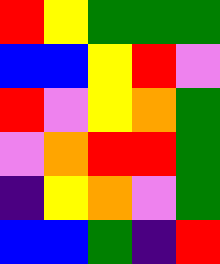[["red", "yellow", "green", "green", "green"], ["blue", "blue", "yellow", "red", "violet"], ["red", "violet", "yellow", "orange", "green"], ["violet", "orange", "red", "red", "green"], ["indigo", "yellow", "orange", "violet", "green"], ["blue", "blue", "green", "indigo", "red"]]